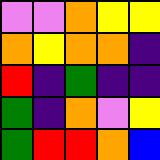[["violet", "violet", "orange", "yellow", "yellow"], ["orange", "yellow", "orange", "orange", "indigo"], ["red", "indigo", "green", "indigo", "indigo"], ["green", "indigo", "orange", "violet", "yellow"], ["green", "red", "red", "orange", "blue"]]